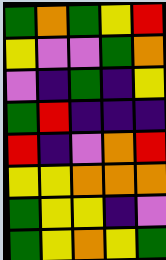[["green", "orange", "green", "yellow", "red"], ["yellow", "violet", "violet", "green", "orange"], ["violet", "indigo", "green", "indigo", "yellow"], ["green", "red", "indigo", "indigo", "indigo"], ["red", "indigo", "violet", "orange", "red"], ["yellow", "yellow", "orange", "orange", "orange"], ["green", "yellow", "yellow", "indigo", "violet"], ["green", "yellow", "orange", "yellow", "green"]]